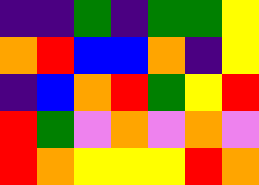[["indigo", "indigo", "green", "indigo", "green", "green", "yellow"], ["orange", "red", "blue", "blue", "orange", "indigo", "yellow"], ["indigo", "blue", "orange", "red", "green", "yellow", "red"], ["red", "green", "violet", "orange", "violet", "orange", "violet"], ["red", "orange", "yellow", "yellow", "yellow", "red", "orange"]]